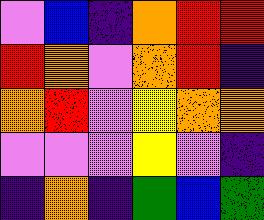[["violet", "blue", "indigo", "orange", "red", "red"], ["red", "orange", "violet", "orange", "red", "indigo"], ["orange", "red", "violet", "yellow", "orange", "orange"], ["violet", "violet", "violet", "yellow", "violet", "indigo"], ["indigo", "orange", "indigo", "green", "blue", "green"]]